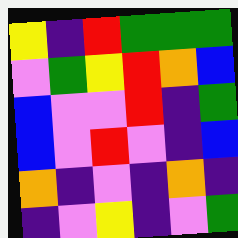[["yellow", "indigo", "red", "green", "green", "green"], ["violet", "green", "yellow", "red", "orange", "blue"], ["blue", "violet", "violet", "red", "indigo", "green"], ["blue", "violet", "red", "violet", "indigo", "blue"], ["orange", "indigo", "violet", "indigo", "orange", "indigo"], ["indigo", "violet", "yellow", "indigo", "violet", "green"]]